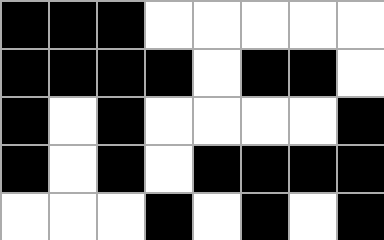[["black", "black", "black", "white", "white", "white", "white", "white"], ["black", "black", "black", "black", "white", "black", "black", "white"], ["black", "white", "black", "white", "white", "white", "white", "black"], ["black", "white", "black", "white", "black", "black", "black", "black"], ["white", "white", "white", "black", "white", "black", "white", "black"]]